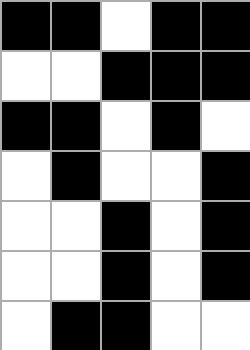[["black", "black", "white", "black", "black"], ["white", "white", "black", "black", "black"], ["black", "black", "white", "black", "white"], ["white", "black", "white", "white", "black"], ["white", "white", "black", "white", "black"], ["white", "white", "black", "white", "black"], ["white", "black", "black", "white", "white"]]